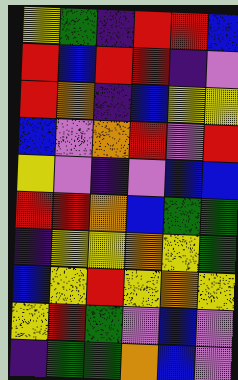[["yellow", "green", "indigo", "red", "red", "blue"], ["red", "blue", "red", "red", "indigo", "violet"], ["red", "orange", "indigo", "blue", "yellow", "yellow"], ["blue", "violet", "orange", "red", "violet", "red"], ["yellow", "violet", "indigo", "violet", "blue", "blue"], ["red", "red", "orange", "blue", "green", "green"], ["indigo", "yellow", "yellow", "orange", "yellow", "green"], ["blue", "yellow", "red", "yellow", "orange", "yellow"], ["yellow", "red", "green", "violet", "blue", "violet"], ["indigo", "green", "green", "orange", "blue", "violet"]]